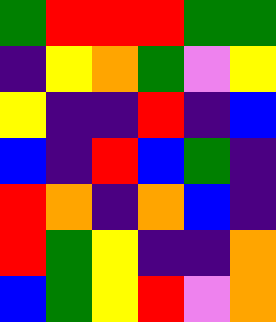[["green", "red", "red", "red", "green", "green"], ["indigo", "yellow", "orange", "green", "violet", "yellow"], ["yellow", "indigo", "indigo", "red", "indigo", "blue"], ["blue", "indigo", "red", "blue", "green", "indigo"], ["red", "orange", "indigo", "orange", "blue", "indigo"], ["red", "green", "yellow", "indigo", "indigo", "orange"], ["blue", "green", "yellow", "red", "violet", "orange"]]